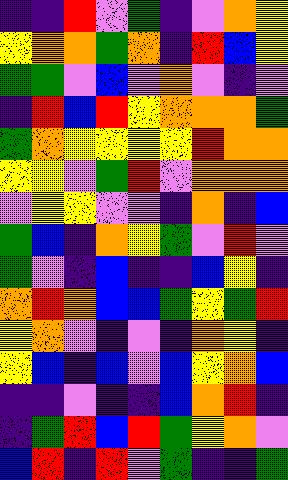[["indigo", "indigo", "red", "violet", "green", "indigo", "violet", "orange", "yellow"], ["yellow", "orange", "orange", "green", "orange", "indigo", "red", "blue", "yellow"], ["green", "green", "violet", "blue", "violet", "orange", "violet", "indigo", "violet"], ["indigo", "red", "blue", "red", "yellow", "orange", "orange", "orange", "green"], ["green", "orange", "yellow", "yellow", "yellow", "yellow", "red", "orange", "orange"], ["yellow", "yellow", "violet", "green", "red", "violet", "orange", "orange", "orange"], ["violet", "yellow", "yellow", "violet", "violet", "indigo", "orange", "indigo", "blue"], ["green", "blue", "indigo", "orange", "yellow", "green", "violet", "red", "violet"], ["green", "violet", "indigo", "blue", "indigo", "indigo", "blue", "yellow", "indigo"], ["orange", "red", "orange", "blue", "blue", "green", "yellow", "green", "red"], ["yellow", "orange", "violet", "indigo", "violet", "indigo", "orange", "yellow", "indigo"], ["yellow", "blue", "indigo", "blue", "violet", "blue", "yellow", "orange", "blue"], ["indigo", "indigo", "violet", "indigo", "indigo", "blue", "orange", "red", "indigo"], ["indigo", "green", "red", "blue", "red", "green", "yellow", "orange", "violet"], ["blue", "red", "indigo", "red", "violet", "green", "indigo", "indigo", "green"]]